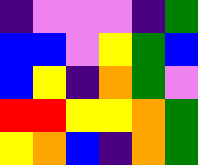[["indigo", "violet", "violet", "violet", "indigo", "green"], ["blue", "blue", "violet", "yellow", "green", "blue"], ["blue", "yellow", "indigo", "orange", "green", "violet"], ["red", "red", "yellow", "yellow", "orange", "green"], ["yellow", "orange", "blue", "indigo", "orange", "green"]]